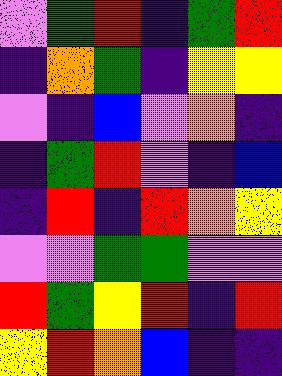[["violet", "green", "red", "indigo", "green", "red"], ["indigo", "orange", "green", "indigo", "yellow", "yellow"], ["violet", "indigo", "blue", "violet", "orange", "indigo"], ["indigo", "green", "red", "violet", "indigo", "blue"], ["indigo", "red", "indigo", "red", "orange", "yellow"], ["violet", "violet", "green", "green", "violet", "violet"], ["red", "green", "yellow", "red", "indigo", "red"], ["yellow", "red", "orange", "blue", "indigo", "indigo"]]